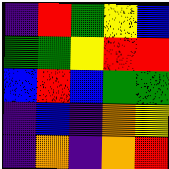[["indigo", "red", "green", "yellow", "blue"], ["green", "green", "yellow", "red", "red"], ["blue", "red", "blue", "green", "green"], ["indigo", "blue", "indigo", "orange", "yellow"], ["indigo", "orange", "indigo", "orange", "red"]]